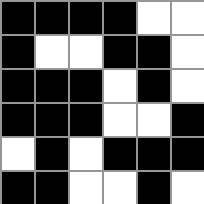[["black", "black", "black", "black", "white", "white"], ["black", "white", "white", "black", "black", "white"], ["black", "black", "black", "white", "black", "white"], ["black", "black", "black", "white", "white", "black"], ["white", "black", "white", "black", "black", "black"], ["black", "black", "white", "white", "black", "white"]]